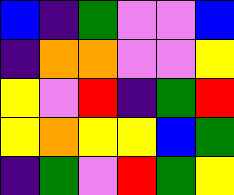[["blue", "indigo", "green", "violet", "violet", "blue"], ["indigo", "orange", "orange", "violet", "violet", "yellow"], ["yellow", "violet", "red", "indigo", "green", "red"], ["yellow", "orange", "yellow", "yellow", "blue", "green"], ["indigo", "green", "violet", "red", "green", "yellow"]]